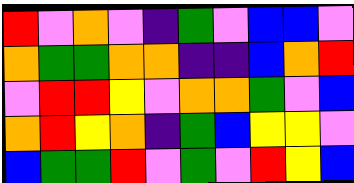[["red", "violet", "orange", "violet", "indigo", "green", "violet", "blue", "blue", "violet"], ["orange", "green", "green", "orange", "orange", "indigo", "indigo", "blue", "orange", "red"], ["violet", "red", "red", "yellow", "violet", "orange", "orange", "green", "violet", "blue"], ["orange", "red", "yellow", "orange", "indigo", "green", "blue", "yellow", "yellow", "violet"], ["blue", "green", "green", "red", "violet", "green", "violet", "red", "yellow", "blue"]]